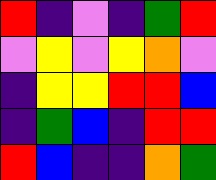[["red", "indigo", "violet", "indigo", "green", "red"], ["violet", "yellow", "violet", "yellow", "orange", "violet"], ["indigo", "yellow", "yellow", "red", "red", "blue"], ["indigo", "green", "blue", "indigo", "red", "red"], ["red", "blue", "indigo", "indigo", "orange", "green"]]